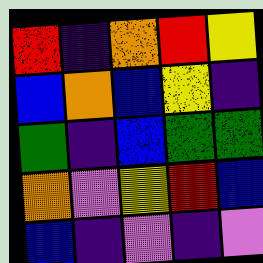[["red", "indigo", "orange", "red", "yellow"], ["blue", "orange", "blue", "yellow", "indigo"], ["green", "indigo", "blue", "green", "green"], ["orange", "violet", "yellow", "red", "blue"], ["blue", "indigo", "violet", "indigo", "violet"]]